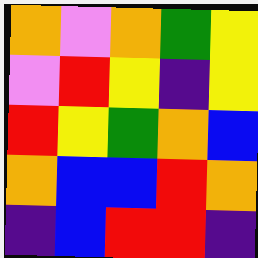[["orange", "violet", "orange", "green", "yellow"], ["violet", "red", "yellow", "indigo", "yellow"], ["red", "yellow", "green", "orange", "blue"], ["orange", "blue", "blue", "red", "orange"], ["indigo", "blue", "red", "red", "indigo"]]